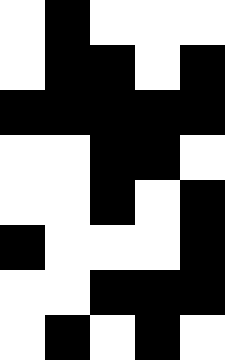[["white", "black", "white", "white", "white"], ["white", "black", "black", "white", "black"], ["black", "black", "black", "black", "black"], ["white", "white", "black", "black", "white"], ["white", "white", "black", "white", "black"], ["black", "white", "white", "white", "black"], ["white", "white", "black", "black", "black"], ["white", "black", "white", "black", "white"]]